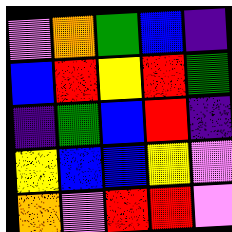[["violet", "orange", "green", "blue", "indigo"], ["blue", "red", "yellow", "red", "green"], ["indigo", "green", "blue", "red", "indigo"], ["yellow", "blue", "blue", "yellow", "violet"], ["orange", "violet", "red", "red", "violet"]]